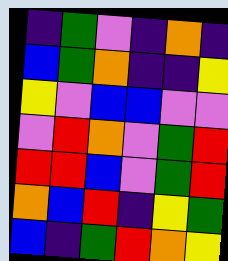[["indigo", "green", "violet", "indigo", "orange", "indigo"], ["blue", "green", "orange", "indigo", "indigo", "yellow"], ["yellow", "violet", "blue", "blue", "violet", "violet"], ["violet", "red", "orange", "violet", "green", "red"], ["red", "red", "blue", "violet", "green", "red"], ["orange", "blue", "red", "indigo", "yellow", "green"], ["blue", "indigo", "green", "red", "orange", "yellow"]]